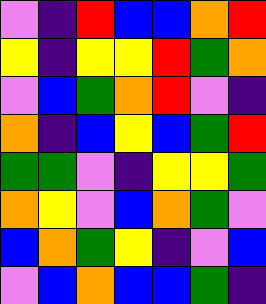[["violet", "indigo", "red", "blue", "blue", "orange", "red"], ["yellow", "indigo", "yellow", "yellow", "red", "green", "orange"], ["violet", "blue", "green", "orange", "red", "violet", "indigo"], ["orange", "indigo", "blue", "yellow", "blue", "green", "red"], ["green", "green", "violet", "indigo", "yellow", "yellow", "green"], ["orange", "yellow", "violet", "blue", "orange", "green", "violet"], ["blue", "orange", "green", "yellow", "indigo", "violet", "blue"], ["violet", "blue", "orange", "blue", "blue", "green", "indigo"]]